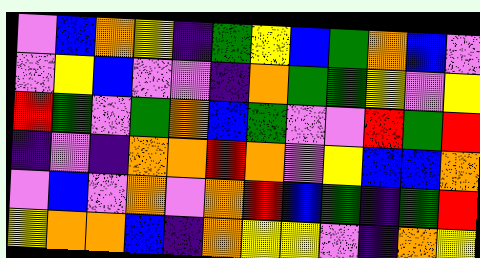[["violet", "blue", "orange", "yellow", "indigo", "green", "yellow", "blue", "green", "orange", "blue", "violet"], ["violet", "yellow", "blue", "violet", "violet", "indigo", "orange", "green", "green", "yellow", "violet", "yellow"], ["red", "green", "violet", "green", "orange", "blue", "green", "violet", "violet", "red", "green", "red"], ["indigo", "violet", "indigo", "orange", "orange", "red", "orange", "violet", "yellow", "blue", "blue", "orange"], ["violet", "blue", "violet", "orange", "violet", "orange", "red", "blue", "green", "indigo", "green", "red"], ["yellow", "orange", "orange", "blue", "indigo", "orange", "yellow", "yellow", "violet", "indigo", "orange", "yellow"]]